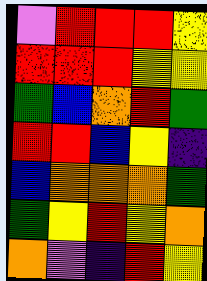[["violet", "red", "red", "red", "yellow"], ["red", "red", "red", "yellow", "yellow"], ["green", "blue", "orange", "red", "green"], ["red", "red", "blue", "yellow", "indigo"], ["blue", "orange", "orange", "orange", "green"], ["green", "yellow", "red", "yellow", "orange"], ["orange", "violet", "indigo", "red", "yellow"]]